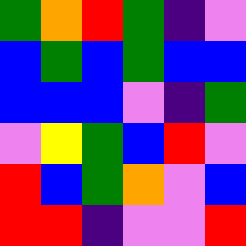[["green", "orange", "red", "green", "indigo", "violet"], ["blue", "green", "blue", "green", "blue", "blue"], ["blue", "blue", "blue", "violet", "indigo", "green"], ["violet", "yellow", "green", "blue", "red", "violet"], ["red", "blue", "green", "orange", "violet", "blue"], ["red", "red", "indigo", "violet", "violet", "red"]]